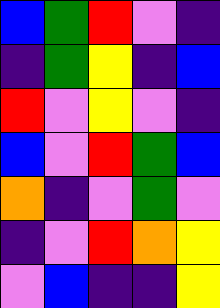[["blue", "green", "red", "violet", "indigo"], ["indigo", "green", "yellow", "indigo", "blue"], ["red", "violet", "yellow", "violet", "indigo"], ["blue", "violet", "red", "green", "blue"], ["orange", "indigo", "violet", "green", "violet"], ["indigo", "violet", "red", "orange", "yellow"], ["violet", "blue", "indigo", "indigo", "yellow"]]